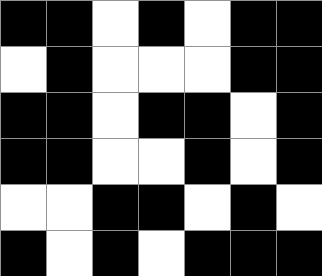[["black", "black", "white", "black", "white", "black", "black"], ["white", "black", "white", "white", "white", "black", "black"], ["black", "black", "white", "black", "black", "white", "black"], ["black", "black", "white", "white", "black", "white", "black"], ["white", "white", "black", "black", "white", "black", "white"], ["black", "white", "black", "white", "black", "black", "black"]]